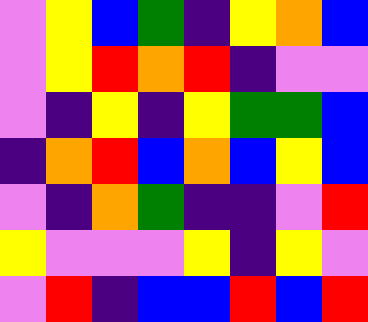[["violet", "yellow", "blue", "green", "indigo", "yellow", "orange", "blue"], ["violet", "yellow", "red", "orange", "red", "indigo", "violet", "violet"], ["violet", "indigo", "yellow", "indigo", "yellow", "green", "green", "blue"], ["indigo", "orange", "red", "blue", "orange", "blue", "yellow", "blue"], ["violet", "indigo", "orange", "green", "indigo", "indigo", "violet", "red"], ["yellow", "violet", "violet", "violet", "yellow", "indigo", "yellow", "violet"], ["violet", "red", "indigo", "blue", "blue", "red", "blue", "red"]]